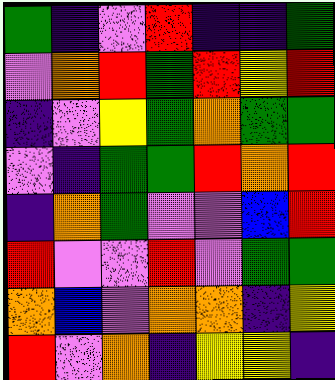[["green", "indigo", "violet", "red", "indigo", "indigo", "green"], ["violet", "orange", "red", "green", "red", "yellow", "red"], ["indigo", "violet", "yellow", "green", "orange", "green", "green"], ["violet", "indigo", "green", "green", "red", "orange", "red"], ["indigo", "orange", "green", "violet", "violet", "blue", "red"], ["red", "violet", "violet", "red", "violet", "green", "green"], ["orange", "blue", "violet", "orange", "orange", "indigo", "yellow"], ["red", "violet", "orange", "indigo", "yellow", "yellow", "indigo"]]